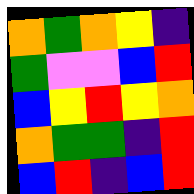[["orange", "green", "orange", "yellow", "indigo"], ["green", "violet", "violet", "blue", "red"], ["blue", "yellow", "red", "yellow", "orange"], ["orange", "green", "green", "indigo", "red"], ["blue", "red", "indigo", "blue", "red"]]